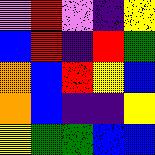[["violet", "red", "violet", "indigo", "yellow"], ["blue", "red", "indigo", "red", "green"], ["orange", "blue", "red", "yellow", "blue"], ["orange", "blue", "indigo", "indigo", "yellow"], ["yellow", "green", "green", "blue", "blue"]]